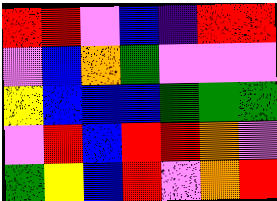[["red", "red", "violet", "blue", "indigo", "red", "red"], ["violet", "blue", "orange", "green", "violet", "violet", "violet"], ["yellow", "blue", "blue", "blue", "green", "green", "green"], ["violet", "red", "blue", "red", "red", "orange", "violet"], ["green", "yellow", "blue", "red", "violet", "orange", "red"]]